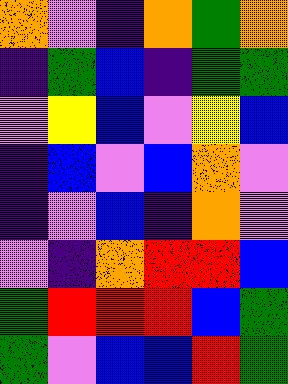[["orange", "violet", "indigo", "orange", "green", "orange"], ["indigo", "green", "blue", "indigo", "green", "green"], ["violet", "yellow", "blue", "violet", "yellow", "blue"], ["indigo", "blue", "violet", "blue", "orange", "violet"], ["indigo", "violet", "blue", "indigo", "orange", "violet"], ["violet", "indigo", "orange", "red", "red", "blue"], ["green", "red", "red", "red", "blue", "green"], ["green", "violet", "blue", "blue", "red", "green"]]